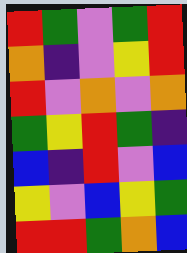[["red", "green", "violet", "green", "red"], ["orange", "indigo", "violet", "yellow", "red"], ["red", "violet", "orange", "violet", "orange"], ["green", "yellow", "red", "green", "indigo"], ["blue", "indigo", "red", "violet", "blue"], ["yellow", "violet", "blue", "yellow", "green"], ["red", "red", "green", "orange", "blue"]]